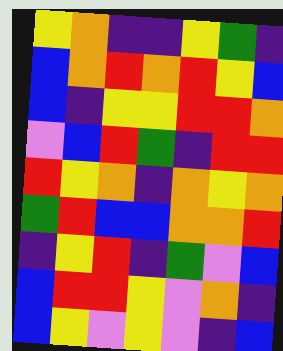[["yellow", "orange", "indigo", "indigo", "yellow", "green", "indigo"], ["blue", "orange", "red", "orange", "red", "yellow", "blue"], ["blue", "indigo", "yellow", "yellow", "red", "red", "orange"], ["violet", "blue", "red", "green", "indigo", "red", "red"], ["red", "yellow", "orange", "indigo", "orange", "yellow", "orange"], ["green", "red", "blue", "blue", "orange", "orange", "red"], ["indigo", "yellow", "red", "indigo", "green", "violet", "blue"], ["blue", "red", "red", "yellow", "violet", "orange", "indigo"], ["blue", "yellow", "violet", "yellow", "violet", "indigo", "blue"]]